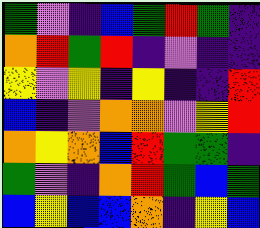[["green", "violet", "indigo", "blue", "green", "red", "green", "indigo"], ["orange", "red", "green", "red", "indigo", "violet", "indigo", "indigo"], ["yellow", "violet", "yellow", "indigo", "yellow", "indigo", "indigo", "red"], ["blue", "indigo", "violet", "orange", "orange", "violet", "yellow", "red"], ["orange", "yellow", "orange", "blue", "red", "green", "green", "indigo"], ["green", "violet", "indigo", "orange", "red", "green", "blue", "green"], ["blue", "yellow", "blue", "blue", "orange", "indigo", "yellow", "blue"]]